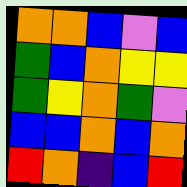[["orange", "orange", "blue", "violet", "blue"], ["green", "blue", "orange", "yellow", "yellow"], ["green", "yellow", "orange", "green", "violet"], ["blue", "blue", "orange", "blue", "orange"], ["red", "orange", "indigo", "blue", "red"]]